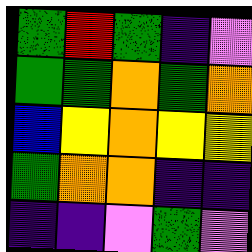[["green", "red", "green", "indigo", "violet"], ["green", "green", "orange", "green", "orange"], ["blue", "yellow", "orange", "yellow", "yellow"], ["green", "orange", "orange", "indigo", "indigo"], ["indigo", "indigo", "violet", "green", "violet"]]